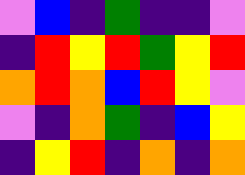[["violet", "blue", "indigo", "green", "indigo", "indigo", "violet"], ["indigo", "red", "yellow", "red", "green", "yellow", "red"], ["orange", "red", "orange", "blue", "red", "yellow", "violet"], ["violet", "indigo", "orange", "green", "indigo", "blue", "yellow"], ["indigo", "yellow", "red", "indigo", "orange", "indigo", "orange"]]